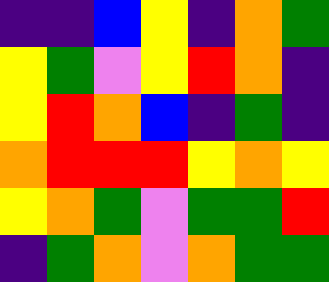[["indigo", "indigo", "blue", "yellow", "indigo", "orange", "green"], ["yellow", "green", "violet", "yellow", "red", "orange", "indigo"], ["yellow", "red", "orange", "blue", "indigo", "green", "indigo"], ["orange", "red", "red", "red", "yellow", "orange", "yellow"], ["yellow", "orange", "green", "violet", "green", "green", "red"], ["indigo", "green", "orange", "violet", "orange", "green", "green"]]